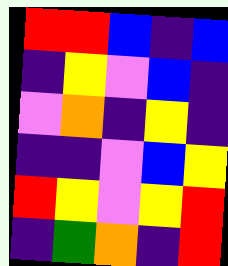[["red", "red", "blue", "indigo", "blue"], ["indigo", "yellow", "violet", "blue", "indigo"], ["violet", "orange", "indigo", "yellow", "indigo"], ["indigo", "indigo", "violet", "blue", "yellow"], ["red", "yellow", "violet", "yellow", "red"], ["indigo", "green", "orange", "indigo", "red"]]